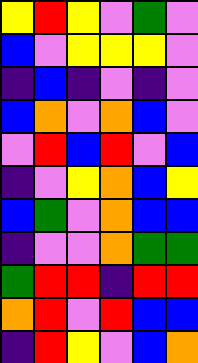[["yellow", "red", "yellow", "violet", "green", "violet"], ["blue", "violet", "yellow", "yellow", "yellow", "violet"], ["indigo", "blue", "indigo", "violet", "indigo", "violet"], ["blue", "orange", "violet", "orange", "blue", "violet"], ["violet", "red", "blue", "red", "violet", "blue"], ["indigo", "violet", "yellow", "orange", "blue", "yellow"], ["blue", "green", "violet", "orange", "blue", "blue"], ["indigo", "violet", "violet", "orange", "green", "green"], ["green", "red", "red", "indigo", "red", "red"], ["orange", "red", "violet", "red", "blue", "blue"], ["indigo", "red", "yellow", "violet", "blue", "orange"]]